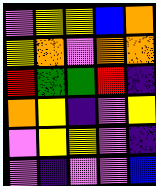[["violet", "yellow", "yellow", "blue", "orange"], ["yellow", "orange", "violet", "orange", "orange"], ["red", "green", "green", "red", "indigo"], ["orange", "yellow", "indigo", "violet", "yellow"], ["violet", "yellow", "yellow", "violet", "indigo"], ["violet", "indigo", "violet", "violet", "blue"]]